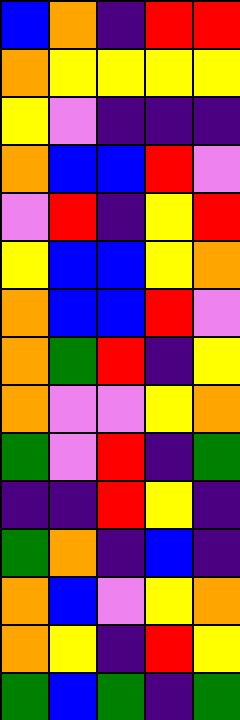[["blue", "orange", "indigo", "red", "red"], ["orange", "yellow", "yellow", "yellow", "yellow"], ["yellow", "violet", "indigo", "indigo", "indigo"], ["orange", "blue", "blue", "red", "violet"], ["violet", "red", "indigo", "yellow", "red"], ["yellow", "blue", "blue", "yellow", "orange"], ["orange", "blue", "blue", "red", "violet"], ["orange", "green", "red", "indigo", "yellow"], ["orange", "violet", "violet", "yellow", "orange"], ["green", "violet", "red", "indigo", "green"], ["indigo", "indigo", "red", "yellow", "indigo"], ["green", "orange", "indigo", "blue", "indigo"], ["orange", "blue", "violet", "yellow", "orange"], ["orange", "yellow", "indigo", "red", "yellow"], ["green", "blue", "green", "indigo", "green"]]